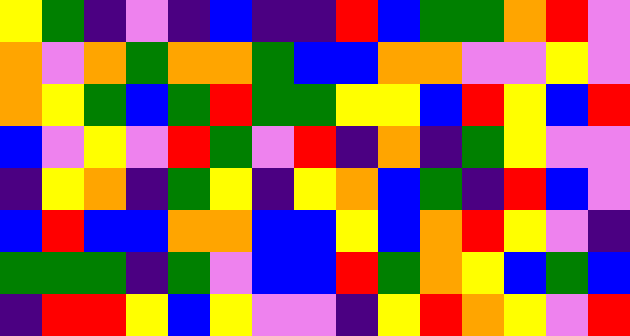[["yellow", "green", "indigo", "violet", "indigo", "blue", "indigo", "indigo", "red", "blue", "green", "green", "orange", "red", "violet"], ["orange", "violet", "orange", "green", "orange", "orange", "green", "blue", "blue", "orange", "orange", "violet", "violet", "yellow", "violet"], ["orange", "yellow", "green", "blue", "green", "red", "green", "green", "yellow", "yellow", "blue", "red", "yellow", "blue", "red"], ["blue", "violet", "yellow", "violet", "red", "green", "violet", "red", "indigo", "orange", "indigo", "green", "yellow", "violet", "violet"], ["indigo", "yellow", "orange", "indigo", "green", "yellow", "indigo", "yellow", "orange", "blue", "green", "indigo", "red", "blue", "violet"], ["blue", "red", "blue", "blue", "orange", "orange", "blue", "blue", "yellow", "blue", "orange", "red", "yellow", "violet", "indigo"], ["green", "green", "green", "indigo", "green", "violet", "blue", "blue", "red", "green", "orange", "yellow", "blue", "green", "blue"], ["indigo", "red", "red", "yellow", "blue", "yellow", "violet", "violet", "indigo", "yellow", "red", "orange", "yellow", "violet", "red"]]